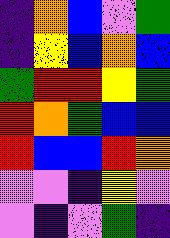[["indigo", "orange", "blue", "violet", "green"], ["indigo", "yellow", "blue", "orange", "blue"], ["green", "red", "red", "yellow", "green"], ["red", "orange", "green", "blue", "blue"], ["red", "blue", "blue", "red", "orange"], ["violet", "violet", "indigo", "yellow", "violet"], ["violet", "indigo", "violet", "green", "indigo"]]